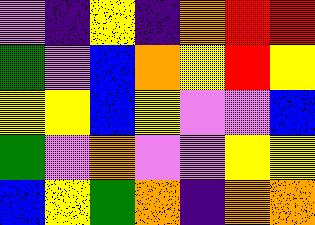[["violet", "indigo", "yellow", "indigo", "orange", "red", "red"], ["green", "violet", "blue", "orange", "yellow", "red", "yellow"], ["yellow", "yellow", "blue", "yellow", "violet", "violet", "blue"], ["green", "violet", "orange", "violet", "violet", "yellow", "yellow"], ["blue", "yellow", "green", "orange", "indigo", "orange", "orange"]]